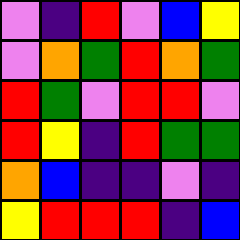[["violet", "indigo", "red", "violet", "blue", "yellow"], ["violet", "orange", "green", "red", "orange", "green"], ["red", "green", "violet", "red", "red", "violet"], ["red", "yellow", "indigo", "red", "green", "green"], ["orange", "blue", "indigo", "indigo", "violet", "indigo"], ["yellow", "red", "red", "red", "indigo", "blue"]]